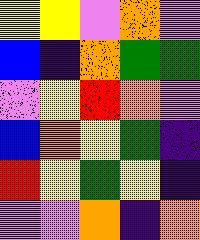[["yellow", "yellow", "violet", "orange", "violet"], ["blue", "indigo", "orange", "green", "green"], ["violet", "yellow", "red", "orange", "violet"], ["blue", "orange", "yellow", "green", "indigo"], ["red", "yellow", "green", "yellow", "indigo"], ["violet", "violet", "orange", "indigo", "orange"]]